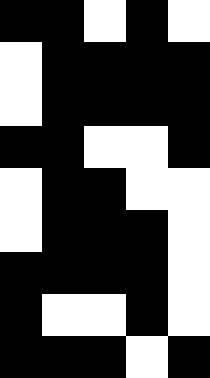[["black", "black", "white", "black", "white"], ["white", "black", "black", "black", "black"], ["white", "black", "black", "black", "black"], ["black", "black", "white", "white", "black"], ["white", "black", "black", "white", "white"], ["white", "black", "black", "black", "white"], ["black", "black", "black", "black", "white"], ["black", "white", "white", "black", "white"], ["black", "black", "black", "white", "black"]]